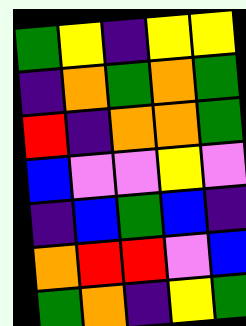[["green", "yellow", "indigo", "yellow", "yellow"], ["indigo", "orange", "green", "orange", "green"], ["red", "indigo", "orange", "orange", "green"], ["blue", "violet", "violet", "yellow", "violet"], ["indigo", "blue", "green", "blue", "indigo"], ["orange", "red", "red", "violet", "blue"], ["green", "orange", "indigo", "yellow", "green"]]